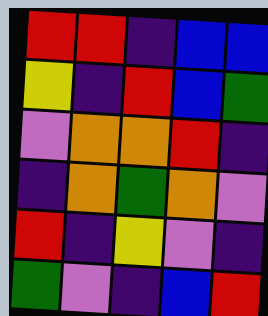[["red", "red", "indigo", "blue", "blue"], ["yellow", "indigo", "red", "blue", "green"], ["violet", "orange", "orange", "red", "indigo"], ["indigo", "orange", "green", "orange", "violet"], ["red", "indigo", "yellow", "violet", "indigo"], ["green", "violet", "indigo", "blue", "red"]]